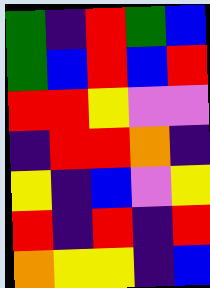[["green", "indigo", "red", "green", "blue"], ["green", "blue", "red", "blue", "red"], ["red", "red", "yellow", "violet", "violet"], ["indigo", "red", "red", "orange", "indigo"], ["yellow", "indigo", "blue", "violet", "yellow"], ["red", "indigo", "red", "indigo", "red"], ["orange", "yellow", "yellow", "indigo", "blue"]]